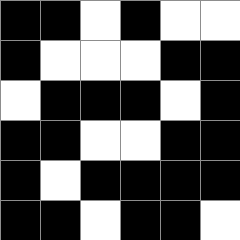[["black", "black", "white", "black", "white", "white"], ["black", "white", "white", "white", "black", "black"], ["white", "black", "black", "black", "white", "black"], ["black", "black", "white", "white", "black", "black"], ["black", "white", "black", "black", "black", "black"], ["black", "black", "white", "black", "black", "white"]]